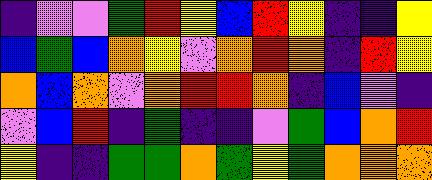[["indigo", "violet", "violet", "green", "red", "yellow", "blue", "red", "yellow", "indigo", "indigo", "yellow"], ["blue", "green", "blue", "orange", "yellow", "violet", "orange", "red", "orange", "indigo", "red", "yellow"], ["orange", "blue", "orange", "violet", "orange", "red", "red", "orange", "indigo", "blue", "violet", "indigo"], ["violet", "blue", "red", "indigo", "green", "indigo", "indigo", "violet", "green", "blue", "orange", "red"], ["yellow", "indigo", "indigo", "green", "green", "orange", "green", "yellow", "green", "orange", "orange", "orange"]]